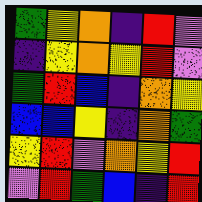[["green", "yellow", "orange", "indigo", "red", "violet"], ["indigo", "yellow", "orange", "yellow", "red", "violet"], ["green", "red", "blue", "indigo", "orange", "yellow"], ["blue", "blue", "yellow", "indigo", "orange", "green"], ["yellow", "red", "violet", "orange", "yellow", "red"], ["violet", "red", "green", "blue", "indigo", "red"]]